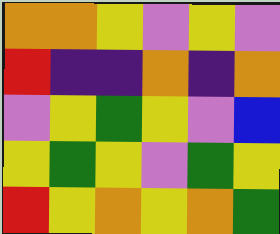[["orange", "orange", "yellow", "violet", "yellow", "violet"], ["red", "indigo", "indigo", "orange", "indigo", "orange"], ["violet", "yellow", "green", "yellow", "violet", "blue"], ["yellow", "green", "yellow", "violet", "green", "yellow"], ["red", "yellow", "orange", "yellow", "orange", "green"]]